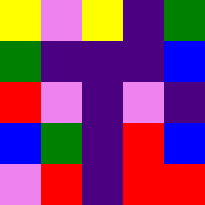[["yellow", "violet", "yellow", "indigo", "green"], ["green", "indigo", "indigo", "indigo", "blue"], ["red", "violet", "indigo", "violet", "indigo"], ["blue", "green", "indigo", "red", "blue"], ["violet", "red", "indigo", "red", "red"]]